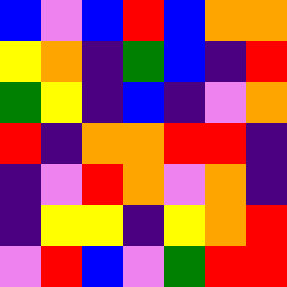[["blue", "violet", "blue", "red", "blue", "orange", "orange"], ["yellow", "orange", "indigo", "green", "blue", "indigo", "red"], ["green", "yellow", "indigo", "blue", "indigo", "violet", "orange"], ["red", "indigo", "orange", "orange", "red", "red", "indigo"], ["indigo", "violet", "red", "orange", "violet", "orange", "indigo"], ["indigo", "yellow", "yellow", "indigo", "yellow", "orange", "red"], ["violet", "red", "blue", "violet", "green", "red", "red"]]